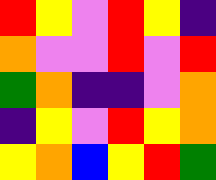[["red", "yellow", "violet", "red", "yellow", "indigo"], ["orange", "violet", "violet", "red", "violet", "red"], ["green", "orange", "indigo", "indigo", "violet", "orange"], ["indigo", "yellow", "violet", "red", "yellow", "orange"], ["yellow", "orange", "blue", "yellow", "red", "green"]]